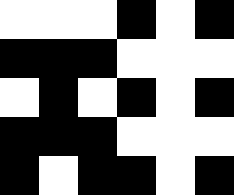[["white", "white", "white", "black", "white", "black"], ["black", "black", "black", "white", "white", "white"], ["white", "black", "white", "black", "white", "black"], ["black", "black", "black", "white", "white", "white"], ["black", "white", "black", "black", "white", "black"]]